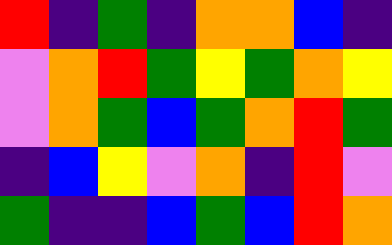[["red", "indigo", "green", "indigo", "orange", "orange", "blue", "indigo"], ["violet", "orange", "red", "green", "yellow", "green", "orange", "yellow"], ["violet", "orange", "green", "blue", "green", "orange", "red", "green"], ["indigo", "blue", "yellow", "violet", "orange", "indigo", "red", "violet"], ["green", "indigo", "indigo", "blue", "green", "blue", "red", "orange"]]